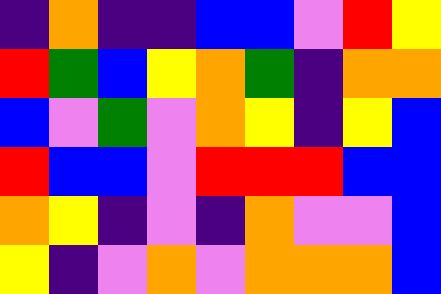[["indigo", "orange", "indigo", "indigo", "blue", "blue", "violet", "red", "yellow"], ["red", "green", "blue", "yellow", "orange", "green", "indigo", "orange", "orange"], ["blue", "violet", "green", "violet", "orange", "yellow", "indigo", "yellow", "blue"], ["red", "blue", "blue", "violet", "red", "red", "red", "blue", "blue"], ["orange", "yellow", "indigo", "violet", "indigo", "orange", "violet", "violet", "blue"], ["yellow", "indigo", "violet", "orange", "violet", "orange", "orange", "orange", "blue"]]